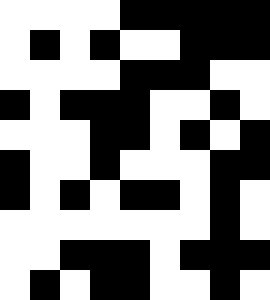[["white", "white", "white", "white", "black", "black", "black", "black", "black"], ["white", "black", "white", "black", "white", "white", "black", "black", "black"], ["white", "white", "white", "white", "black", "black", "black", "white", "white"], ["black", "white", "black", "black", "black", "white", "white", "black", "white"], ["white", "white", "white", "black", "black", "white", "black", "white", "black"], ["black", "white", "white", "black", "white", "white", "white", "black", "black"], ["black", "white", "black", "white", "black", "black", "white", "black", "white"], ["white", "white", "white", "white", "white", "white", "white", "black", "white"], ["white", "white", "black", "black", "black", "white", "black", "black", "black"], ["white", "black", "white", "black", "black", "white", "white", "black", "white"]]